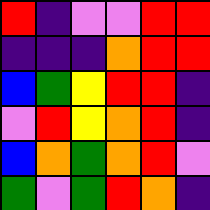[["red", "indigo", "violet", "violet", "red", "red"], ["indigo", "indigo", "indigo", "orange", "red", "red"], ["blue", "green", "yellow", "red", "red", "indigo"], ["violet", "red", "yellow", "orange", "red", "indigo"], ["blue", "orange", "green", "orange", "red", "violet"], ["green", "violet", "green", "red", "orange", "indigo"]]